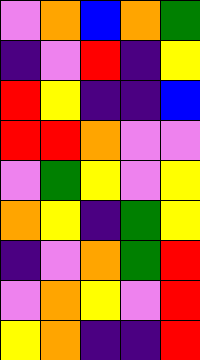[["violet", "orange", "blue", "orange", "green"], ["indigo", "violet", "red", "indigo", "yellow"], ["red", "yellow", "indigo", "indigo", "blue"], ["red", "red", "orange", "violet", "violet"], ["violet", "green", "yellow", "violet", "yellow"], ["orange", "yellow", "indigo", "green", "yellow"], ["indigo", "violet", "orange", "green", "red"], ["violet", "orange", "yellow", "violet", "red"], ["yellow", "orange", "indigo", "indigo", "red"]]